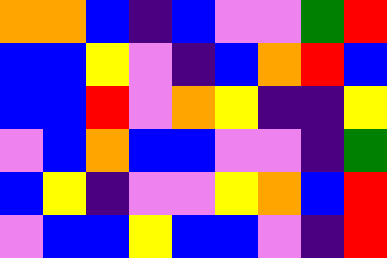[["orange", "orange", "blue", "indigo", "blue", "violet", "violet", "green", "red"], ["blue", "blue", "yellow", "violet", "indigo", "blue", "orange", "red", "blue"], ["blue", "blue", "red", "violet", "orange", "yellow", "indigo", "indigo", "yellow"], ["violet", "blue", "orange", "blue", "blue", "violet", "violet", "indigo", "green"], ["blue", "yellow", "indigo", "violet", "violet", "yellow", "orange", "blue", "red"], ["violet", "blue", "blue", "yellow", "blue", "blue", "violet", "indigo", "red"]]